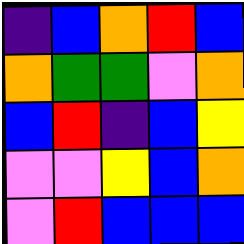[["indigo", "blue", "orange", "red", "blue"], ["orange", "green", "green", "violet", "orange"], ["blue", "red", "indigo", "blue", "yellow"], ["violet", "violet", "yellow", "blue", "orange"], ["violet", "red", "blue", "blue", "blue"]]